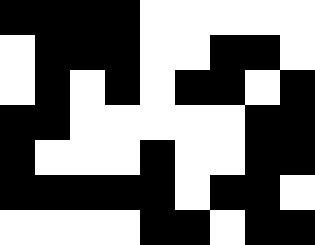[["black", "black", "black", "black", "white", "white", "white", "white", "white"], ["white", "black", "black", "black", "white", "white", "black", "black", "white"], ["white", "black", "white", "black", "white", "black", "black", "white", "black"], ["black", "black", "white", "white", "white", "white", "white", "black", "black"], ["black", "white", "white", "white", "black", "white", "white", "black", "black"], ["black", "black", "black", "black", "black", "white", "black", "black", "white"], ["white", "white", "white", "white", "black", "black", "white", "black", "black"]]